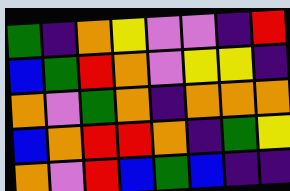[["green", "indigo", "orange", "yellow", "violet", "violet", "indigo", "red"], ["blue", "green", "red", "orange", "violet", "yellow", "yellow", "indigo"], ["orange", "violet", "green", "orange", "indigo", "orange", "orange", "orange"], ["blue", "orange", "red", "red", "orange", "indigo", "green", "yellow"], ["orange", "violet", "red", "blue", "green", "blue", "indigo", "indigo"]]